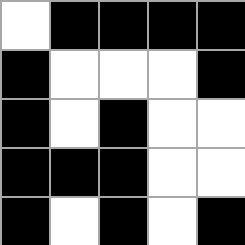[["white", "black", "black", "black", "black"], ["black", "white", "white", "white", "black"], ["black", "white", "black", "white", "white"], ["black", "black", "black", "white", "white"], ["black", "white", "black", "white", "black"]]